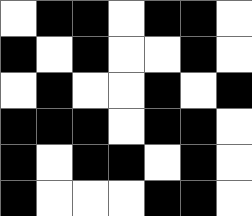[["white", "black", "black", "white", "black", "black", "white"], ["black", "white", "black", "white", "white", "black", "white"], ["white", "black", "white", "white", "black", "white", "black"], ["black", "black", "black", "white", "black", "black", "white"], ["black", "white", "black", "black", "white", "black", "white"], ["black", "white", "white", "white", "black", "black", "white"]]